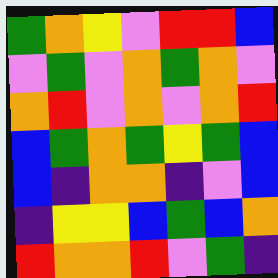[["green", "orange", "yellow", "violet", "red", "red", "blue"], ["violet", "green", "violet", "orange", "green", "orange", "violet"], ["orange", "red", "violet", "orange", "violet", "orange", "red"], ["blue", "green", "orange", "green", "yellow", "green", "blue"], ["blue", "indigo", "orange", "orange", "indigo", "violet", "blue"], ["indigo", "yellow", "yellow", "blue", "green", "blue", "orange"], ["red", "orange", "orange", "red", "violet", "green", "indigo"]]